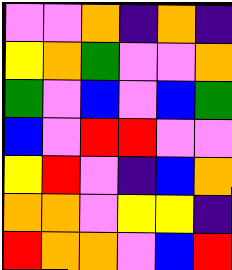[["violet", "violet", "orange", "indigo", "orange", "indigo"], ["yellow", "orange", "green", "violet", "violet", "orange"], ["green", "violet", "blue", "violet", "blue", "green"], ["blue", "violet", "red", "red", "violet", "violet"], ["yellow", "red", "violet", "indigo", "blue", "orange"], ["orange", "orange", "violet", "yellow", "yellow", "indigo"], ["red", "orange", "orange", "violet", "blue", "red"]]